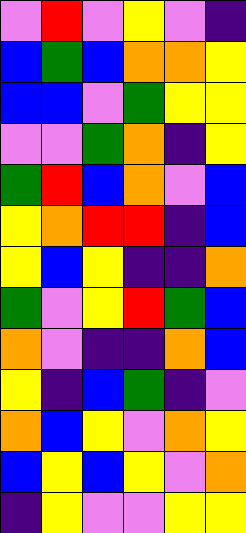[["violet", "red", "violet", "yellow", "violet", "indigo"], ["blue", "green", "blue", "orange", "orange", "yellow"], ["blue", "blue", "violet", "green", "yellow", "yellow"], ["violet", "violet", "green", "orange", "indigo", "yellow"], ["green", "red", "blue", "orange", "violet", "blue"], ["yellow", "orange", "red", "red", "indigo", "blue"], ["yellow", "blue", "yellow", "indigo", "indigo", "orange"], ["green", "violet", "yellow", "red", "green", "blue"], ["orange", "violet", "indigo", "indigo", "orange", "blue"], ["yellow", "indigo", "blue", "green", "indigo", "violet"], ["orange", "blue", "yellow", "violet", "orange", "yellow"], ["blue", "yellow", "blue", "yellow", "violet", "orange"], ["indigo", "yellow", "violet", "violet", "yellow", "yellow"]]